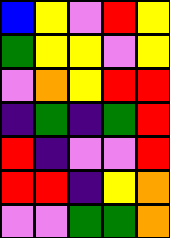[["blue", "yellow", "violet", "red", "yellow"], ["green", "yellow", "yellow", "violet", "yellow"], ["violet", "orange", "yellow", "red", "red"], ["indigo", "green", "indigo", "green", "red"], ["red", "indigo", "violet", "violet", "red"], ["red", "red", "indigo", "yellow", "orange"], ["violet", "violet", "green", "green", "orange"]]